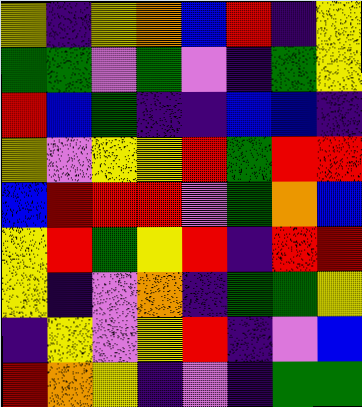[["yellow", "indigo", "yellow", "orange", "blue", "red", "indigo", "yellow"], ["green", "green", "violet", "green", "violet", "indigo", "green", "yellow"], ["red", "blue", "green", "indigo", "indigo", "blue", "blue", "indigo"], ["yellow", "violet", "yellow", "yellow", "red", "green", "red", "red"], ["blue", "red", "red", "red", "violet", "green", "orange", "blue"], ["yellow", "red", "green", "yellow", "red", "indigo", "red", "red"], ["yellow", "indigo", "violet", "orange", "indigo", "green", "green", "yellow"], ["indigo", "yellow", "violet", "yellow", "red", "indigo", "violet", "blue"], ["red", "orange", "yellow", "indigo", "violet", "indigo", "green", "green"]]